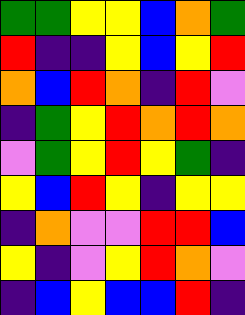[["green", "green", "yellow", "yellow", "blue", "orange", "green"], ["red", "indigo", "indigo", "yellow", "blue", "yellow", "red"], ["orange", "blue", "red", "orange", "indigo", "red", "violet"], ["indigo", "green", "yellow", "red", "orange", "red", "orange"], ["violet", "green", "yellow", "red", "yellow", "green", "indigo"], ["yellow", "blue", "red", "yellow", "indigo", "yellow", "yellow"], ["indigo", "orange", "violet", "violet", "red", "red", "blue"], ["yellow", "indigo", "violet", "yellow", "red", "orange", "violet"], ["indigo", "blue", "yellow", "blue", "blue", "red", "indigo"]]